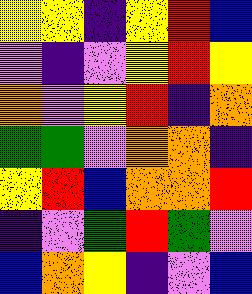[["yellow", "yellow", "indigo", "yellow", "red", "blue"], ["violet", "indigo", "violet", "yellow", "red", "yellow"], ["orange", "violet", "yellow", "red", "indigo", "orange"], ["green", "green", "violet", "orange", "orange", "indigo"], ["yellow", "red", "blue", "orange", "orange", "red"], ["indigo", "violet", "green", "red", "green", "violet"], ["blue", "orange", "yellow", "indigo", "violet", "blue"]]